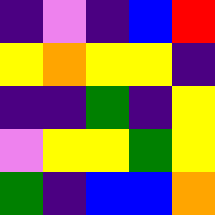[["indigo", "violet", "indigo", "blue", "red"], ["yellow", "orange", "yellow", "yellow", "indigo"], ["indigo", "indigo", "green", "indigo", "yellow"], ["violet", "yellow", "yellow", "green", "yellow"], ["green", "indigo", "blue", "blue", "orange"]]